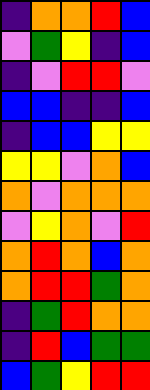[["indigo", "orange", "orange", "red", "blue"], ["violet", "green", "yellow", "indigo", "blue"], ["indigo", "violet", "red", "red", "violet"], ["blue", "blue", "indigo", "indigo", "blue"], ["indigo", "blue", "blue", "yellow", "yellow"], ["yellow", "yellow", "violet", "orange", "blue"], ["orange", "violet", "orange", "orange", "orange"], ["violet", "yellow", "orange", "violet", "red"], ["orange", "red", "orange", "blue", "orange"], ["orange", "red", "red", "green", "orange"], ["indigo", "green", "red", "orange", "orange"], ["indigo", "red", "blue", "green", "green"], ["blue", "green", "yellow", "red", "red"]]